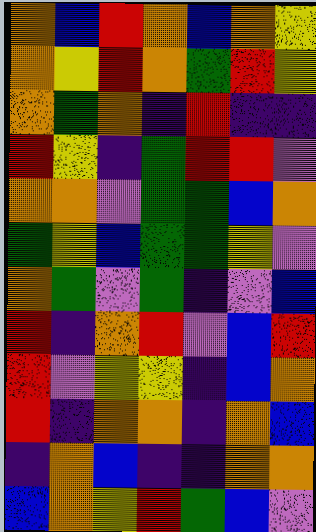[["orange", "blue", "red", "orange", "blue", "orange", "yellow"], ["orange", "yellow", "red", "orange", "green", "red", "yellow"], ["orange", "green", "orange", "indigo", "red", "indigo", "indigo"], ["red", "yellow", "indigo", "green", "red", "red", "violet"], ["orange", "orange", "violet", "green", "green", "blue", "orange"], ["green", "yellow", "blue", "green", "green", "yellow", "violet"], ["orange", "green", "violet", "green", "indigo", "violet", "blue"], ["red", "indigo", "orange", "red", "violet", "blue", "red"], ["red", "violet", "yellow", "yellow", "indigo", "blue", "orange"], ["red", "indigo", "orange", "orange", "indigo", "orange", "blue"], ["indigo", "orange", "blue", "indigo", "indigo", "orange", "orange"], ["blue", "orange", "yellow", "red", "green", "blue", "violet"]]